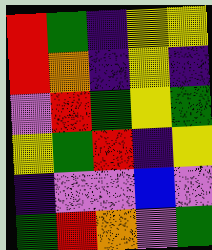[["red", "green", "indigo", "yellow", "yellow"], ["red", "orange", "indigo", "yellow", "indigo"], ["violet", "red", "green", "yellow", "green"], ["yellow", "green", "red", "indigo", "yellow"], ["indigo", "violet", "violet", "blue", "violet"], ["green", "red", "orange", "violet", "green"]]